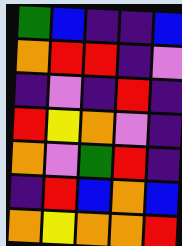[["green", "blue", "indigo", "indigo", "blue"], ["orange", "red", "red", "indigo", "violet"], ["indigo", "violet", "indigo", "red", "indigo"], ["red", "yellow", "orange", "violet", "indigo"], ["orange", "violet", "green", "red", "indigo"], ["indigo", "red", "blue", "orange", "blue"], ["orange", "yellow", "orange", "orange", "red"]]